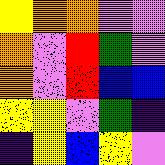[["yellow", "orange", "orange", "violet", "violet"], ["orange", "violet", "red", "green", "violet"], ["orange", "violet", "red", "blue", "blue"], ["yellow", "yellow", "violet", "green", "indigo"], ["indigo", "yellow", "blue", "yellow", "violet"]]